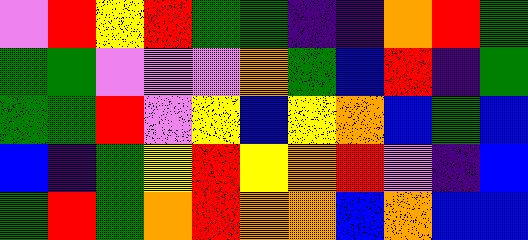[["violet", "red", "yellow", "red", "green", "green", "indigo", "indigo", "orange", "red", "green"], ["green", "green", "violet", "violet", "violet", "orange", "green", "blue", "red", "indigo", "green"], ["green", "green", "red", "violet", "yellow", "blue", "yellow", "orange", "blue", "green", "blue"], ["blue", "indigo", "green", "yellow", "red", "yellow", "orange", "red", "violet", "indigo", "blue"], ["green", "red", "green", "orange", "red", "orange", "orange", "blue", "orange", "blue", "blue"]]